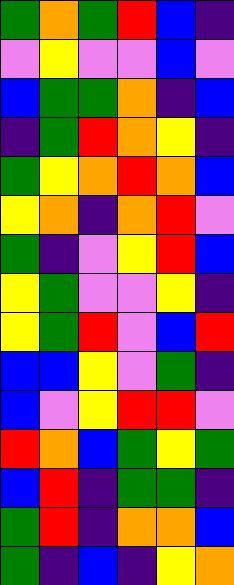[["green", "orange", "green", "red", "blue", "indigo"], ["violet", "yellow", "violet", "violet", "blue", "violet"], ["blue", "green", "green", "orange", "indigo", "blue"], ["indigo", "green", "red", "orange", "yellow", "indigo"], ["green", "yellow", "orange", "red", "orange", "blue"], ["yellow", "orange", "indigo", "orange", "red", "violet"], ["green", "indigo", "violet", "yellow", "red", "blue"], ["yellow", "green", "violet", "violet", "yellow", "indigo"], ["yellow", "green", "red", "violet", "blue", "red"], ["blue", "blue", "yellow", "violet", "green", "indigo"], ["blue", "violet", "yellow", "red", "red", "violet"], ["red", "orange", "blue", "green", "yellow", "green"], ["blue", "red", "indigo", "green", "green", "indigo"], ["green", "red", "indigo", "orange", "orange", "blue"], ["green", "indigo", "blue", "indigo", "yellow", "orange"]]